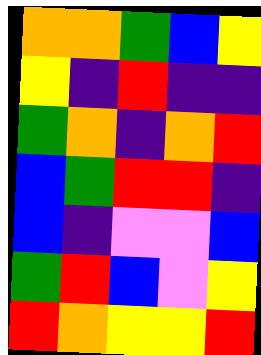[["orange", "orange", "green", "blue", "yellow"], ["yellow", "indigo", "red", "indigo", "indigo"], ["green", "orange", "indigo", "orange", "red"], ["blue", "green", "red", "red", "indigo"], ["blue", "indigo", "violet", "violet", "blue"], ["green", "red", "blue", "violet", "yellow"], ["red", "orange", "yellow", "yellow", "red"]]